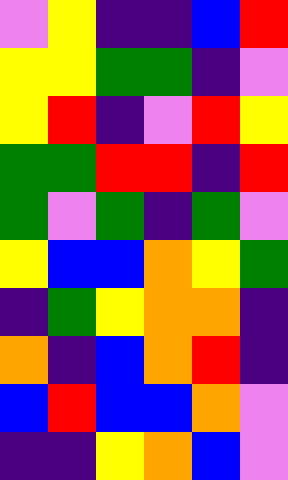[["violet", "yellow", "indigo", "indigo", "blue", "red"], ["yellow", "yellow", "green", "green", "indigo", "violet"], ["yellow", "red", "indigo", "violet", "red", "yellow"], ["green", "green", "red", "red", "indigo", "red"], ["green", "violet", "green", "indigo", "green", "violet"], ["yellow", "blue", "blue", "orange", "yellow", "green"], ["indigo", "green", "yellow", "orange", "orange", "indigo"], ["orange", "indigo", "blue", "orange", "red", "indigo"], ["blue", "red", "blue", "blue", "orange", "violet"], ["indigo", "indigo", "yellow", "orange", "blue", "violet"]]